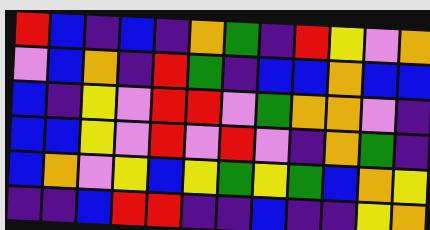[["red", "blue", "indigo", "blue", "indigo", "orange", "green", "indigo", "red", "yellow", "violet", "orange"], ["violet", "blue", "orange", "indigo", "red", "green", "indigo", "blue", "blue", "orange", "blue", "blue"], ["blue", "indigo", "yellow", "violet", "red", "red", "violet", "green", "orange", "orange", "violet", "indigo"], ["blue", "blue", "yellow", "violet", "red", "violet", "red", "violet", "indigo", "orange", "green", "indigo"], ["blue", "orange", "violet", "yellow", "blue", "yellow", "green", "yellow", "green", "blue", "orange", "yellow"], ["indigo", "indigo", "blue", "red", "red", "indigo", "indigo", "blue", "indigo", "indigo", "yellow", "orange"]]